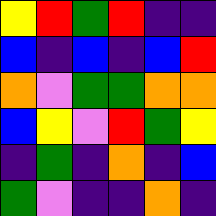[["yellow", "red", "green", "red", "indigo", "indigo"], ["blue", "indigo", "blue", "indigo", "blue", "red"], ["orange", "violet", "green", "green", "orange", "orange"], ["blue", "yellow", "violet", "red", "green", "yellow"], ["indigo", "green", "indigo", "orange", "indigo", "blue"], ["green", "violet", "indigo", "indigo", "orange", "indigo"]]